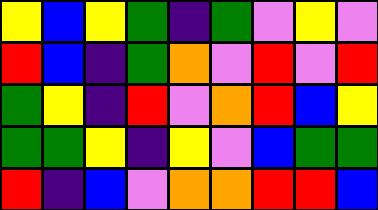[["yellow", "blue", "yellow", "green", "indigo", "green", "violet", "yellow", "violet"], ["red", "blue", "indigo", "green", "orange", "violet", "red", "violet", "red"], ["green", "yellow", "indigo", "red", "violet", "orange", "red", "blue", "yellow"], ["green", "green", "yellow", "indigo", "yellow", "violet", "blue", "green", "green"], ["red", "indigo", "blue", "violet", "orange", "orange", "red", "red", "blue"]]